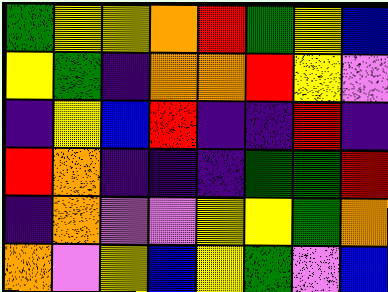[["green", "yellow", "yellow", "orange", "red", "green", "yellow", "blue"], ["yellow", "green", "indigo", "orange", "orange", "red", "yellow", "violet"], ["indigo", "yellow", "blue", "red", "indigo", "indigo", "red", "indigo"], ["red", "orange", "indigo", "indigo", "indigo", "green", "green", "red"], ["indigo", "orange", "violet", "violet", "yellow", "yellow", "green", "orange"], ["orange", "violet", "yellow", "blue", "yellow", "green", "violet", "blue"]]